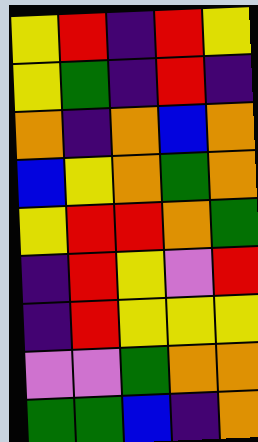[["yellow", "red", "indigo", "red", "yellow"], ["yellow", "green", "indigo", "red", "indigo"], ["orange", "indigo", "orange", "blue", "orange"], ["blue", "yellow", "orange", "green", "orange"], ["yellow", "red", "red", "orange", "green"], ["indigo", "red", "yellow", "violet", "red"], ["indigo", "red", "yellow", "yellow", "yellow"], ["violet", "violet", "green", "orange", "orange"], ["green", "green", "blue", "indigo", "orange"]]